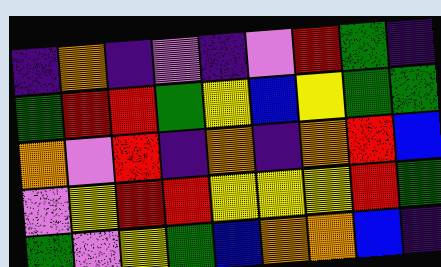[["indigo", "orange", "indigo", "violet", "indigo", "violet", "red", "green", "indigo"], ["green", "red", "red", "green", "yellow", "blue", "yellow", "green", "green"], ["orange", "violet", "red", "indigo", "orange", "indigo", "orange", "red", "blue"], ["violet", "yellow", "red", "red", "yellow", "yellow", "yellow", "red", "green"], ["green", "violet", "yellow", "green", "blue", "orange", "orange", "blue", "indigo"]]